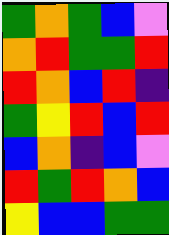[["green", "orange", "green", "blue", "violet"], ["orange", "red", "green", "green", "red"], ["red", "orange", "blue", "red", "indigo"], ["green", "yellow", "red", "blue", "red"], ["blue", "orange", "indigo", "blue", "violet"], ["red", "green", "red", "orange", "blue"], ["yellow", "blue", "blue", "green", "green"]]